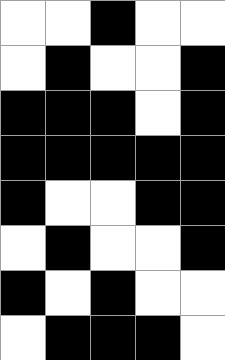[["white", "white", "black", "white", "white"], ["white", "black", "white", "white", "black"], ["black", "black", "black", "white", "black"], ["black", "black", "black", "black", "black"], ["black", "white", "white", "black", "black"], ["white", "black", "white", "white", "black"], ["black", "white", "black", "white", "white"], ["white", "black", "black", "black", "white"]]